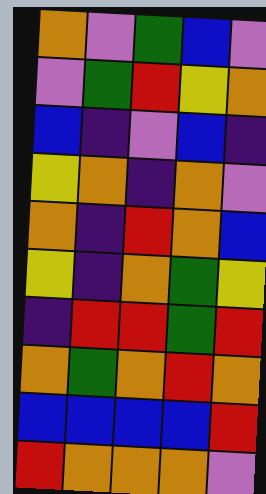[["orange", "violet", "green", "blue", "violet"], ["violet", "green", "red", "yellow", "orange"], ["blue", "indigo", "violet", "blue", "indigo"], ["yellow", "orange", "indigo", "orange", "violet"], ["orange", "indigo", "red", "orange", "blue"], ["yellow", "indigo", "orange", "green", "yellow"], ["indigo", "red", "red", "green", "red"], ["orange", "green", "orange", "red", "orange"], ["blue", "blue", "blue", "blue", "red"], ["red", "orange", "orange", "orange", "violet"]]